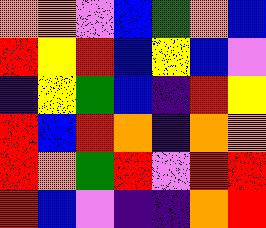[["orange", "orange", "violet", "blue", "green", "orange", "blue"], ["red", "yellow", "red", "blue", "yellow", "blue", "violet"], ["indigo", "yellow", "green", "blue", "indigo", "red", "yellow"], ["red", "blue", "red", "orange", "indigo", "orange", "orange"], ["red", "orange", "green", "red", "violet", "red", "red"], ["red", "blue", "violet", "indigo", "indigo", "orange", "red"]]